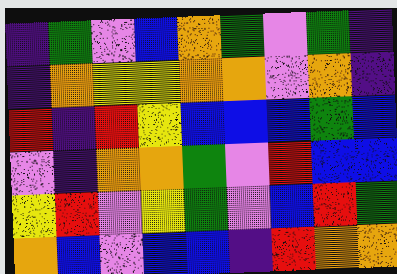[["indigo", "green", "violet", "blue", "orange", "green", "violet", "green", "indigo"], ["indigo", "orange", "yellow", "yellow", "orange", "orange", "violet", "orange", "indigo"], ["red", "indigo", "red", "yellow", "blue", "blue", "blue", "green", "blue"], ["violet", "indigo", "orange", "orange", "green", "violet", "red", "blue", "blue"], ["yellow", "red", "violet", "yellow", "green", "violet", "blue", "red", "green"], ["orange", "blue", "violet", "blue", "blue", "indigo", "red", "orange", "orange"]]